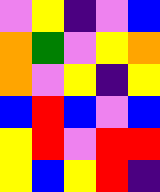[["violet", "yellow", "indigo", "violet", "blue"], ["orange", "green", "violet", "yellow", "orange"], ["orange", "violet", "yellow", "indigo", "yellow"], ["blue", "red", "blue", "violet", "blue"], ["yellow", "red", "violet", "red", "red"], ["yellow", "blue", "yellow", "red", "indigo"]]